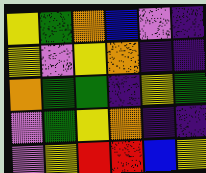[["yellow", "green", "orange", "blue", "violet", "indigo"], ["yellow", "violet", "yellow", "orange", "indigo", "indigo"], ["orange", "green", "green", "indigo", "yellow", "green"], ["violet", "green", "yellow", "orange", "indigo", "indigo"], ["violet", "yellow", "red", "red", "blue", "yellow"]]